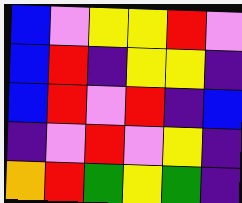[["blue", "violet", "yellow", "yellow", "red", "violet"], ["blue", "red", "indigo", "yellow", "yellow", "indigo"], ["blue", "red", "violet", "red", "indigo", "blue"], ["indigo", "violet", "red", "violet", "yellow", "indigo"], ["orange", "red", "green", "yellow", "green", "indigo"]]